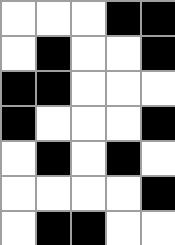[["white", "white", "white", "black", "black"], ["white", "black", "white", "white", "black"], ["black", "black", "white", "white", "white"], ["black", "white", "white", "white", "black"], ["white", "black", "white", "black", "white"], ["white", "white", "white", "white", "black"], ["white", "black", "black", "white", "white"]]